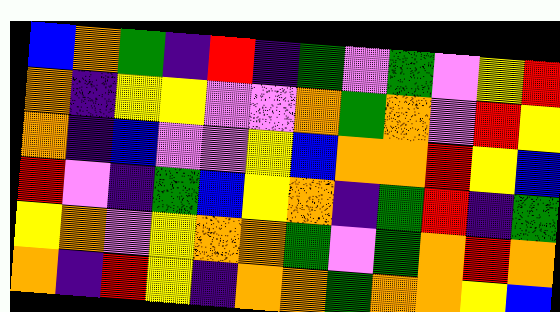[["blue", "orange", "green", "indigo", "red", "indigo", "green", "violet", "green", "violet", "yellow", "red"], ["orange", "indigo", "yellow", "yellow", "violet", "violet", "orange", "green", "orange", "violet", "red", "yellow"], ["orange", "indigo", "blue", "violet", "violet", "yellow", "blue", "orange", "orange", "red", "yellow", "blue"], ["red", "violet", "indigo", "green", "blue", "yellow", "orange", "indigo", "green", "red", "indigo", "green"], ["yellow", "orange", "violet", "yellow", "orange", "orange", "green", "violet", "green", "orange", "red", "orange"], ["orange", "indigo", "red", "yellow", "indigo", "orange", "orange", "green", "orange", "orange", "yellow", "blue"]]